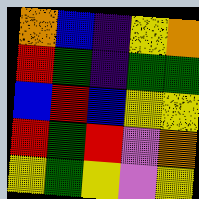[["orange", "blue", "indigo", "yellow", "orange"], ["red", "green", "indigo", "green", "green"], ["blue", "red", "blue", "yellow", "yellow"], ["red", "green", "red", "violet", "orange"], ["yellow", "green", "yellow", "violet", "yellow"]]